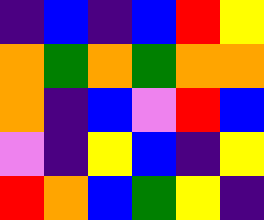[["indigo", "blue", "indigo", "blue", "red", "yellow"], ["orange", "green", "orange", "green", "orange", "orange"], ["orange", "indigo", "blue", "violet", "red", "blue"], ["violet", "indigo", "yellow", "blue", "indigo", "yellow"], ["red", "orange", "blue", "green", "yellow", "indigo"]]